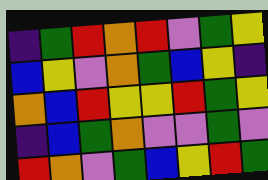[["indigo", "green", "red", "orange", "red", "violet", "green", "yellow"], ["blue", "yellow", "violet", "orange", "green", "blue", "yellow", "indigo"], ["orange", "blue", "red", "yellow", "yellow", "red", "green", "yellow"], ["indigo", "blue", "green", "orange", "violet", "violet", "green", "violet"], ["red", "orange", "violet", "green", "blue", "yellow", "red", "green"]]